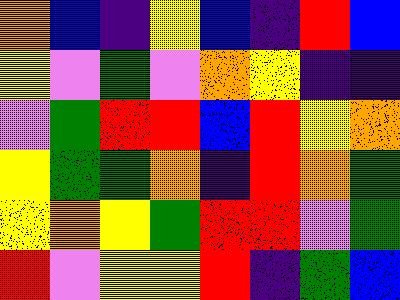[["orange", "blue", "indigo", "yellow", "blue", "indigo", "red", "blue"], ["yellow", "violet", "green", "violet", "orange", "yellow", "indigo", "indigo"], ["violet", "green", "red", "red", "blue", "red", "yellow", "orange"], ["yellow", "green", "green", "orange", "indigo", "red", "orange", "green"], ["yellow", "orange", "yellow", "green", "red", "red", "violet", "green"], ["red", "violet", "yellow", "yellow", "red", "indigo", "green", "blue"]]